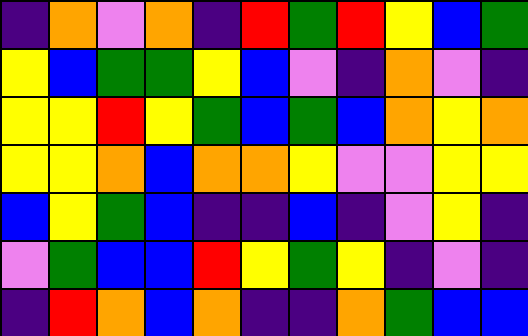[["indigo", "orange", "violet", "orange", "indigo", "red", "green", "red", "yellow", "blue", "green"], ["yellow", "blue", "green", "green", "yellow", "blue", "violet", "indigo", "orange", "violet", "indigo"], ["yellow", "yellow", "red", "yellow", "green", "blue", "green", "blue", "orange", "yellow", "orange"], ["yellow", "yellow", "orange", "blue", "orange", "orange", "yellow", "violet", "violet", "yellow", "yellow"], ["blue", "yellow", "green", "blue", "indigo", "indigo", "blue", "indigo", "violet", "yellow", "indigo"], ["violet", "green", "blue", "blue", "red", "yellow", "green", "yellow", "indigo", "violet", "indigo"], ["indigo", "red", "orange", "blue", "orange", "indigo", "indigo", "orange", "green", "blue", "blue"]]